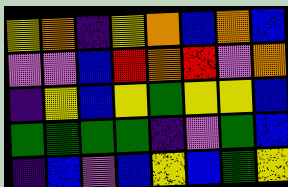[["yellow", "orange", "indigo", "yellow", "orange", "blue", "orange", "blue"], ["violet", "violet", "blue", "red", "orange", "red", "violet", "orange"], ["indigo", "yellow", "blue", "yellow", "green", "yellow", "yellow", "blue"], ["green", "green", "green", "green", "indigo", "violet", "green", "blue"], ["indigo", "blue", "violet", "blue", "yellow", "blue", "green", "yellow"]]